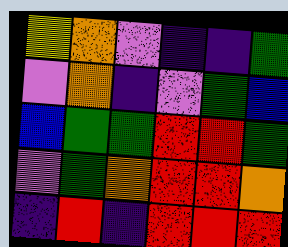[["yellow", "orange", "violet", "indigo", "indigo", "green"], ["violet", "orange", "indigo", "violet", "green", "blue"], ["blue", "green", "green", "red", "red", "green"], ["violet", "green", "orange", "red", "red", "orange"], ["indigo", "red", "indigo", "red", "red", "red"]]